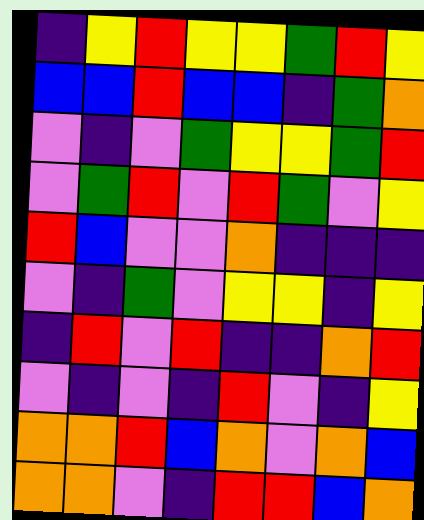[["indigo", "yellow", "red", "yellow", "yellow", "green", "red", "yellow"], ["blue", "blue", "red", "blue", "blue", "indigo", "green", "orange"], ["violet", "indigo", "violet", "green", "yellow", "yellow", "green", "red"], ["violet", "green", "red", "violet", "red", "green", "violet", "yellow"], ["red", "blue", "violet", "violet", "orange", "indigo", "indigo", "indigo"], ["violet", "indigo", "green", "violet", "yellow", "yellow", "indigo", "yellow"], ["indigo", "red", "violet", "red", "indigo", "indigo", "orange", "red"], ["violet", "indigo", "violet", "indigo", "red", "violet", "indigo", "yellow"], ["orange", "orange", "red", "blue", "orange", "violet", "orange", "blue"], ["orange", "orange", "violet", "indigo", "red", "red", "blue", "orange"]]